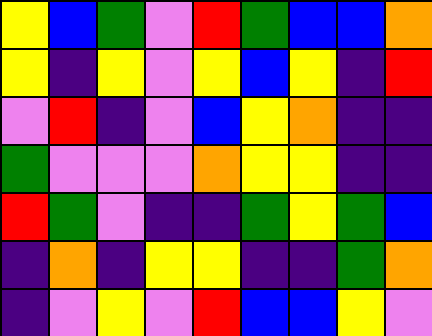[["yellow", "blue", "green", "violet", "red", "green", "blue", "blue", "orange"], ["yellow", "indigo", "yellow", "violet", "yellow", "blue", "yellow", "indigo", "red"], ["violet", "red", "indigo", "violet", "blue", "yellow", "orange", "indigo", "indigo"], ["green", "violet", "violet", "violet", "orange", "yellow", "yellow", "indigo", "indigo"], ["red", "green", "violet", "indigo", "indigo", "green", "yellow", "green", "blue"], ["indigo", "orange", "indigo", "yellow", "yellow", "indigo", "indigo", "green", "orange"], ["indigo", "violet", "yellow", "violet", "red", "blue", "blue", "yellow", "violet"]]